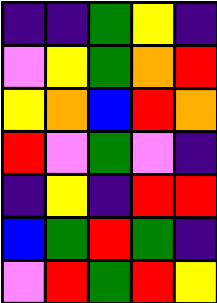[["indigo", "indigo", "green", "yellow", "indigo"], ["violet", "yellow", "green", "orange", "red"], ["yellow", "orange", "blue", "red", "orange"], ["red", "violet", "green", "violet", "indigo"], ["indigo", "yellow", "indigo", "red", "red"], ["blue", "green", "red", "green", "indigo"], ["violet", "red", "green", "red", "yellow"]]